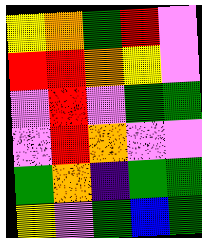[["yellow", "orange", "green", "red", "violet"], ["red", "red", "orange", "yellow", "violet"], ["violet", "red", "violet", "green", "green"], ["violet", "red", "orange", "violet", "violet"], ["green", "orange", "indigo", "green", "green"], ["yellow", "violet", "green", "blue", "green"]]